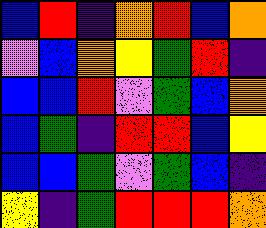[["blue", "red", "indigo", "orange", "red", "blue", "orange"], ["violet", "blue", "orange", "yellow", "green", "red", "indigo"], ["blue", "blue", "red", "violet", "green", "blue", "orange"], ["blue", "green", "indigo", "red", "red", "blue", "yellow"], ["blue", "blue", "green", "violet", "green", "blue", "indigo"], ["yellow", "indigo", "green", "red", "red", "red", "orange"]]